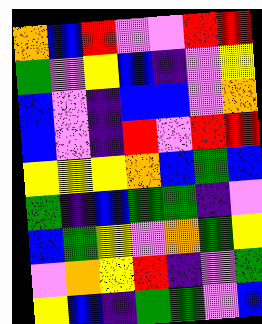[["orange", "blue", "red", "violet", "violet", "red", "red"], ["green", "violet", "yellow", "blue", "indigo", "violet", "yellow"], ["blue", "violet", "indigo", "blue", "blue", "violet", "orange"], ["blue", "violet", "indigo", "red", "violet", "red", "red"], ["yellow", "yellow", "yellow", "orange", "blue", "green", "blue"], ["green", "indigo", "blue", "green", "green", "indigo", "violet"], ["blue", "green", "yellow", "violet", "orange", "green", "yellow"], ["violet", "orange", "yellow", "red", "indigo", "violet", "green"], ["yellow", "blue", "indigo", "green", "green", "violet", "blue"]]